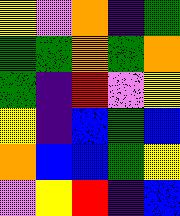[["yellow", "violet", "orange", "indigo", "green"], ["green", "green", "orange", "green", "orange"], ["green", "indigo", "red", "violet", "yellow"], ["yellow", "indigo", "blue", "green", "blue"], ["orange", "blue", "blue", "green", "yellow"], ["violet", "yellow", "red", "indigo", "blue"]]